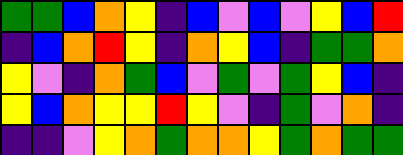[["green", "green", "blue", "orange", "yellow", "indigo", "blue", "violet", "blue", "violet", "yellow", "blue", "red"], ["indigo", "blue", "orange", "red", "yellow", "indigo", "orange", "yellow", "blue", "indigo", "green", "green", "orange"], ["yellow", "violet", "indigo", "orange", "green", "blue", "violet", "green", "violet", "green", "yellow", "blue", "indigo"], ["yellow", "blue", "orange", "yellow", "yellow", "red", "yellow", "violet", "indigo", "green", "violet", "orange", "indigo"], ["indigo", "indigo", "violet", "yellow", "orange", "green", "orange", "orange", "yellow", "green", "orange", "green", "green"]]